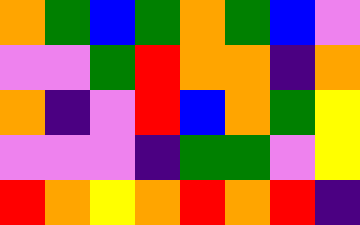[["orange", "green", "blue", "green", "orange", "green", "blue", "violet"], ["violet", "violet", "green", "red", "orange", "orange", "indigo", "orange"], ["orange", "indigo", "violet", "red", "blue", "orange", "green", "yellow"], ["violet", "violet", "violet", "indigo", "green", "green", "violet", "yellow"], ["red", "orange", "yellow", "orange", "red", "orange", "red", "indigo"]]